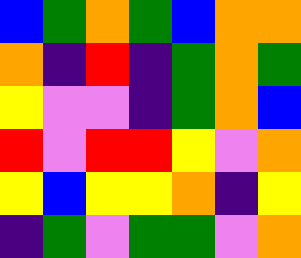[["blue", "green", "orange", "green", "blue", "orange", "orange"], ["orange", "indigo", "red", "indigo", "green", "orange", "green"], ["yellow", "violet", "violet", "indigo", "green", "orange", "blue"], ["red", "violet", "red", "red", "yellow", "violet", "orange"], ["yellow", "blue", "yellow", "yellow", "orange", "indigo", "yellow"], ["indigo", "green", "violet", "green", "green", "violet", "orange"]]